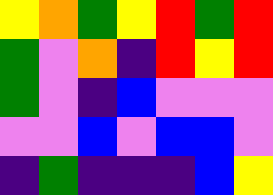[["yellow", "orange", "green", "yellow", "red", "green", "red"], ["green", "violet", "orange", "indigo", "red", "yellow", "red"], ["green", "violet", "indigo", "blue", "violet", "violet", "violet"], ["violet", "violet", "blue", "violet", "blue", "blue", "violet"], ["indigo", "green", "indigo", "indigo", "indigo", "blue", "yellow"]]